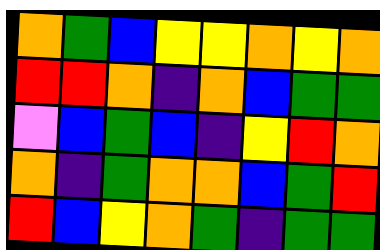[["orange", "green", "blue", "yellow", "yellow", "orange", "yellow", "orange"], ["red", "red", "orange", "indigo", "orange", "blue", "green", "green"], ["violet", "blue", "green", "blue", "indigo", "yellow", "red", "orange"], ["orange", "indigo", "green", "orange", "orange", "blue", "green", "red"], ["red", "blue", "yellow", "orange", "green", "indigo", "green", "green"]]